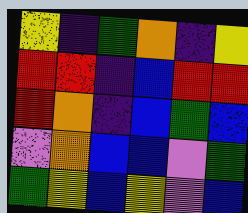[["yellow", "indigo", "green", "orange", "indigo", "yellow"], ["red", "red", "indigo", "blue", "red", "red"], ["red", "orange", "indigo", "blue", "green", "blue"], ["violet", "orange", "blue", "blue", "violet", "green"], ["green", "yellow", "blue", "yellow", "violet", "blue"]]